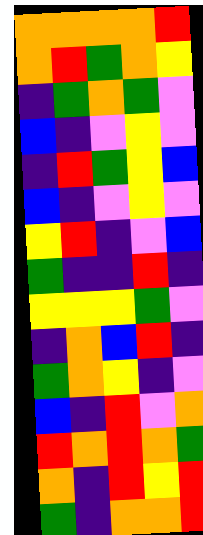[["orange", "orange", "orange", "orange", "red"], ["orange", "red", "green", "orange", "yellow"], ["indigo", "green", "orange", "green", "violet"], ["blue", "indigo", "violet", "yellow", "violet"], ["indigo", "red", "green", "yellow", "blue"], ["blue", "indigo", "violet", "yellow", "violet"], ["yellow", "red", "indigo", "violet", "blue"], ["green", "indigo", "indigo", "red", "indigo"], ["yellow", "yellow", "yellow", "green", "violet"], ["indigo", "orange", "blue", "red", "indigo"], ["green", "orange", "yellow", "indigo", "violet"], ["blue", "indigo", "red", "violet", "orange"], ["red", "orange", "red", "orange", "green"], ["orange", "indigo", "red", "yellow", "red"], ["green", "indigo", "orange", "orange", "red"]]